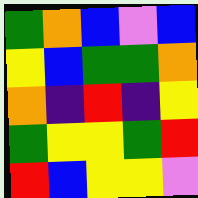[["green", "orange", "blue", "violet", "blue"], ["yellow", "blue", "green", "green", "orange"], ["orange", "indigo", "red", "indigo", "yellow"], ["green", "yellow", "yellow", "green", "red"], ["red", "blue", "yellow", "yellow", "violet"]]